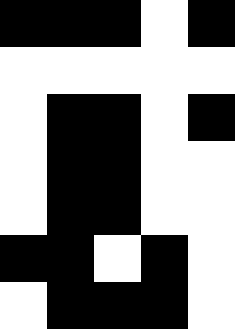[["black", "black", "black", "white", "black"], ["white", "white", "white", "white", "white"], ["white", "black", "black", "white", "black"], ["white", "black", "black", "white", "white"], ["white", "black", "black", "white", "white"], ["black", "black", "white", "black", "white"], ["white", "black", "black", "black", "white"]]